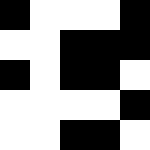[["black", "white", "white", "white", "black"], ["white", "white", "black", "black", "black"], ["black", "white", "black", "black", "white"], ["white", "white", "white", "white", "black"], ["white", "white", "black", "black", "white"]]